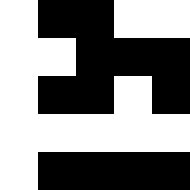[["white", "black", "black", "white", "white"], ["white", "white", "black", "black", "black"], ["white", "black", "black", "white", "black"], ["white", "white", "white", "white", "white"], ["white", "black", "black", "black", "black"]]